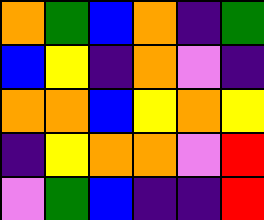[["orange", "green", "blue", "orange", "indigo", "green"], ["blue", "yellow", "indigo", "orange", "violet", "indigo"], ["orange", "orange", "blue", "yellow", "orange", "yellow"], ["indigo", "yellow", "orange", "orange", "violet", "red"], ["violet", "green", "blue", "indigo", "indigo", "red"]]